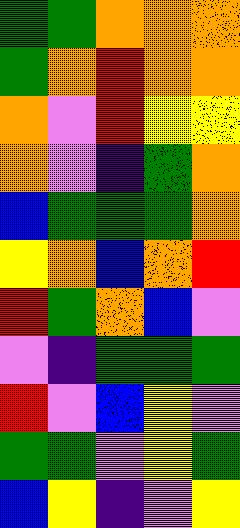[["green", "green", "orange", "orange", "orange"], ["green", "orange", "red", "orange", "orange"], ["orange", "violet", "red", "yellow", "yellow"], ["orange", "violet", "indigo", "green", "orange"], ["blue", "green", "green", "green", "orange"], ["yellow", "orange", "blue", "orange", "red"], ["red", "green", "orange", "blue", "violet"], ["violet", "indigo", "green", "green", "green"], ["red", "violet", "blue", "yellow", "violet"], ["green", "green", "violet", "yellow", "green"], ["blue", "yellow", "indigo", "violet", "yellow"]]